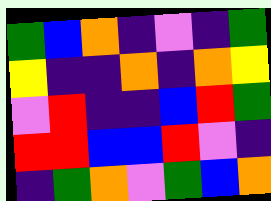[["green", "blue", "orange", "indigo", "violet", "indigo", "green"], ["yellow", "indigo", "indigo", "orange", "indigo", "orange", "yellow"], ["violet", "red", "indigo", "indigo", "blue", "red", "green"], ["red", "red", "blue", "blue", "red", "violet", "indigo"], ["indigo", "green", "orange", "violet", "green", "blue", "orange"]]